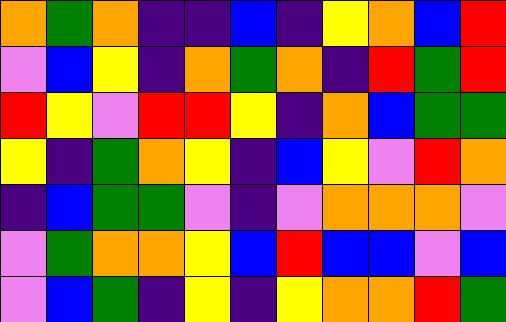[["orange", "green", "orange", "indigo", "indigo", "blue", "indigo", "yellow", "orange", "blue", "red"], ["violet", "blue", "yellow", "indigo", "orange", "green", "orange", "indigo", "red", "green", "red"], ["red", "yellow", "violet", "red", "red", "yellow", "indigo", "orange", "blue", "green", "green"], ["yellow", "indigo", "green", "orange", "yellow", "indigo", "blue", "yellow", "violet", "red", "orange"], ["indigo", "blue", "green", "green", "violet", "indigo", "violet", "orange", "orange", "orange", "violet"], ["violet", "green", "orange", "orange", "yellow", "blue", "red", "blue", "blue", "violet", "blue"], ["violet", "blue", "green", "indigo", "yellow", "indigo", "yellow", "orange", "orange", "red", "green"]]